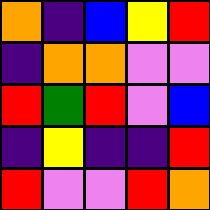[["orange", "indigo", "blue", "yellow", "red"], ["indigo", "orange", "orange", "violet", "violet"], ["red", "green", "red", "violet", "blue"], ["indigo", "yellow", "indigo", "indigo", "red"], ["red", "violet", "violet", "red", "orange"]]